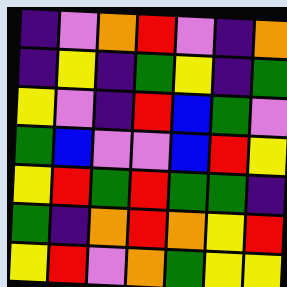[["indigo", "violet", "orange", "red", "violet", "indigo", "orange"], ["indigo", "yellow", "indigo", "green", "yellow", "indigo", "green"], ["yellow", "violet", "indigo", "red", "blue", "green", "violet"], ["green", "blue", "violet", "violet", "blue", "red", "yellow"], ["yellow", "red", "green", "red", "green", "green", "indigo"], ["green", "indigo", "orange", "red", "orange", "yellow", "red"], ["yellow", "red", "violet", "orange", "green", "yellow", "yellow"]]